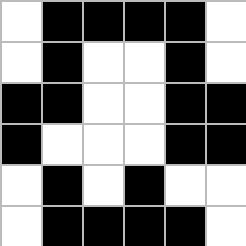[["white", "black", "black", "black", "black", "white"], ["white", "black", "white", "white", "black", "white"], ["black", "black", "white", "white", "black", "black"], ["black", "white", "white", "white", "black", "black"], ["white", "black", "white", "black", "white", "white"], ["white", "black", "black", "black", "black", "white"]]